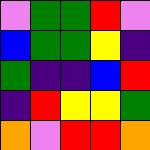[["violet", "green", "green", "red", "violet"], ["blue", "green", "green", "yellow", "indigo"], ["green", "indigo", "indigo", "blue", "red"], ["indigo", "red", "yellow", "yellow", "green"], ["orange", "violet", "red", "red", "orange"]]